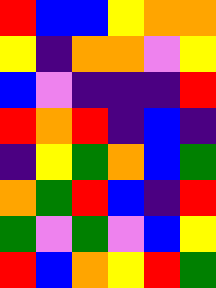[["red", "blue", "blue", "yellow", "orange", "orange"], ["yellow", "indigo", "orange", "orange", "violet", "yellow"], ["blue", "violet", "indigo", "indigo", "indigo", "red"], ["red", "orange", "red", "indigo", "blue", "indigo"], ["indigo", "yellow", "green", "orange", "blue", "green"], ["orange", "green", "red", "blue", "indigo", "red"], ["green", "violet", "green", "violet", "blue", "yellow"], ["red", "blue", "orange", "yellow", "red", "green"]]